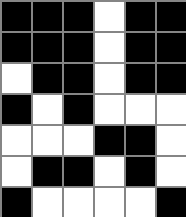[["black", "black", "black", "white", "black", "black"], ["black", "black", "black", "white", "black", "black"], ["white", "black", "black", "white", "black", "black"], ["black", "white", "black", "white", "white", "white"], ["white", "white", "white", "black", "black", "white"], ["white", "black", "black", "white", "black", "white"], ["black", "white", "white", "white", "white", "black"]]